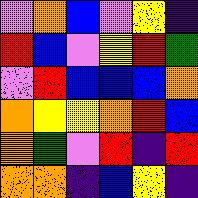[["violet", "orange", "blue", "violet", "yellow", "indigo"], ["red", "blue", "violet", "yellow", "red", "green"], ["violet", "red", "blue", "blue", "blue", "orange"], ["orange", "yellow", "yellow", "orange", "red", "blue"], ["orange", "green", "violet", "red", "indigo", "red"], ["orange", "orange", "indigo", "blue", "yellow", "indigo"]]